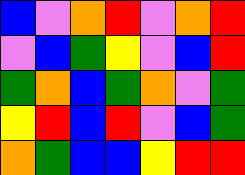[["blue", "violet", "orange", "red", "violet", "orange", "red"], ["violet", "blue", "green", "yellow", "violet", "blue", "red"], ["green", "orange", "blue", "green", "orange", "violet", "green"], ["yellow", "red", "blue", "red", "violet", "blue", "green"], ["orange", "green", "blue", "blue", "yellow", "red", "red"]]